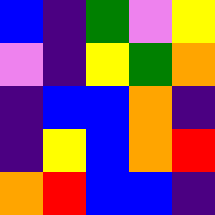[["blue", "indigo", "green", "violet", "yellow"], ["violet", "indigo", "yellow", "green", "orange"], ["indigo", "blue", "blue", "orange", "indigo"], ["indigo", "yellow", "blue", "orange", "red"], ["orange", "red", "blue", "blue", "indigo"]]